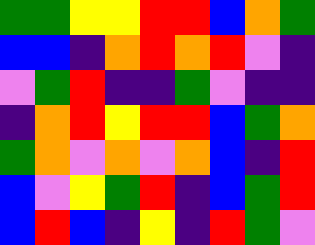[["green", "green", "yellow", "yellow", "red", "red", "blue", "orange", "green"], ["blue", "blue", "indigo", "orange", "red", "orange", "red", "violet", "indigo"], ["violet", "green", "red", "indigo", "indigo", "green", "violet", "indigo", "indigo"], ["indigo", "orange", "red", "yellow", "red", "red", "blue", "green", "orange"], ["green", "orange", "violet", "orange", "violet", "orange", "blue", "indigo", "red"], ["blue", "violet", "yellow", "green", "red", "indigo", "blue", "green", "red"], ["blue", "red", "blue", "indigo", "yellow", "indigo", "red", "green", "violet"]]